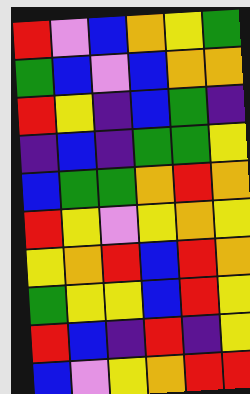[["red", "violet", "blue", "orange", "yellow", "green"], ["green", "blue", "violet", "blue", "orange", "orange"], ["red", "yellow", "indigo", "blue", "green", "indigo"], ["indigo", "blue", "indigo", "green", "green", "yellow"], ["blue", "green", "green", "orange", "red", "orange"], ["red", "yellow", "violet", "yellow", "orange", "yellow"], ["yellow", "orange", "red", "blue", "red", "orange"], ["green", "yellow", "yellow", "blue", "red", "yellow"], ["red", "blue", "indigo", "red", "indigo", "yellow"], ["blue", "violet", "yellow", "orange", "red", "red"]]